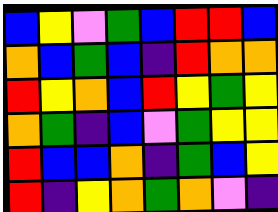[["blue", "yellow", "violet", "green", "blue", "red", "red", "blue"], ["orange", "blue", "green", "blue", "indigo", "red", "orange", "orange"], ["red", "yellow", "orange", "blue", "red", "yellow", "green", "yellow"], ["orange", "green", "indigo", "blue", "violet", "green", "yellow", "yellow"], ["red", "blue", "blue", "orange", "indigo", "green", "blue", "yellow"], ["red", "indigo", "yellow", "orange", "green", "orange", "violet", "indigo"]]